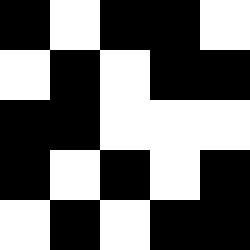[["black", "white", "black", "black", "white"], ["white", "black", "white", "black", "black"], ["black", "black", "white", "white", "white"], ["black", "white", "black", "white", "black"], ["white", "black", "white", "black", "black"]]